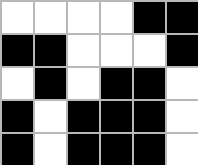[["white", "white", "white", "white", "black", "black"], ["black", "black", "white", "white", "white", "black"], ["white", "black", "white", "black", "black", "white"], ["black", "white", "black", "black", "black", "white"], ["black", "white", "black", "black", "black", "white"]]